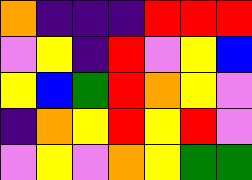[["orange", "indigo", "indigo", "indigo", "red", "red", "red"], ["violet", "yellow", "indigo", "red", "violet", "yellow", "blue"], ["yellow", "blue", "green", "red", "orange", "yellow", "violet"], ["indigo", "orange", "yellow", "red", "yellow", "red", "violet"], ["violet", "yellow", "violet", "orange", "yellow", "green", "green"]]